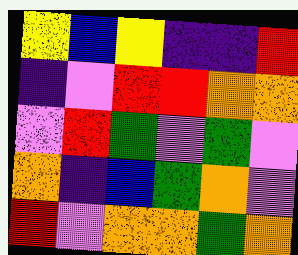[["yellow", "blue", "yellow", "indigo", "indigo", "red"], ["indigo", "violet", "red", "red", "orange", "orange"], ["violet", "red", "green", "violet", "green", "violet"], ["orange", "indigo", "blue", "green", "orange", "violet"], ["red", "violet", "orange", "orange", "green", "orange"]]